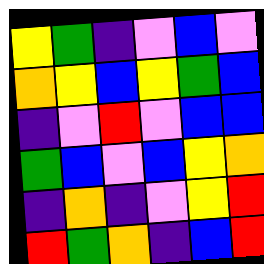[["yellow", "green", "indigo", "violet", "blue", "violet"], ["orange", "yellow", "blue", "yellow", "green", "blue"], ["indigo", "violet", "red", "violet", "blue", "blue"], ["green", "blue", "violet", "blue", "yellow", "orange"], ["indigo", "orange", "indigo", "violet", "yellow", "red"], ["red", "green", "orange", "indigo", "blue", "red"]]